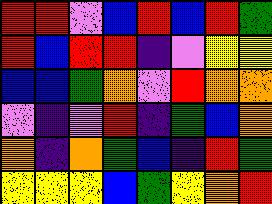[["red", "red", "violet", "blue", "red", "blue", "red", "green"], ["red", "blue", "red", "red", "indigo", "violet", "yellow", "yellow"], ["blue", "blue", "green", "orange", "violet", "red", "orange", "orange"], ["violet", "indigo", "violet", "red", "indigo", "green", "blue", "orange"], ["orange", "indigo", "orange", "green", "blue", "indigo", "red", "green"], ["yellow", "yellow", "yellow", "blue", "green", "yellow", "orange", "red"]]